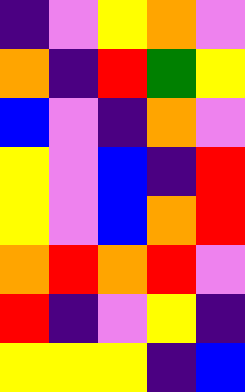[["indigo", "violet", "yellow", "orange", "violet"], ["orange", "indigo", "red", "green", "yellow"], ["blue", "violet", "indigo", "orange", "violet"], ["yellow", "violet", "blue", "indigo", "red"], ["yellow", "violet", "blue", "orange", "red"], ["orange", "red", "orange", "red", "violet"], ["red", "indigo", "violet", "yellow", "indigo"], ["yellow", "yellow", "yellow", "indigo", "blue"]]